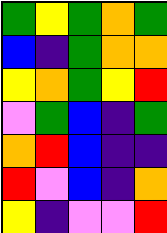[["green", "yellow", "green", "orange", "green"], ["blue", "indigo", "green", "orange", "orange"], ["yellow", "orange", "green", "yellow", "red"], ["violet", "green", "blue", "indigo", "green"], ["orange", "red", "blue", "indigo", "indigo"], ["red", "violet", "blue", "indigo", "orange"], ["yellow", "indigo", "violet", "violet", "red"]]